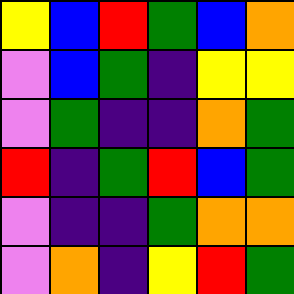[["yellow", "blue", "red", "green", "blue", "orange"], ["violet", "blue", "green", "indigo", "yellow", "yellow"], ["violet", "green", "indigo", "indigo", "orange", "green"], ["red", "indigo", "green", "red", "blue", "green"], ["violet", "indigo", "indigo", "green", "orange", "orange"], ["violet", "orange", "indigo", "yellow", "red", "green"]]